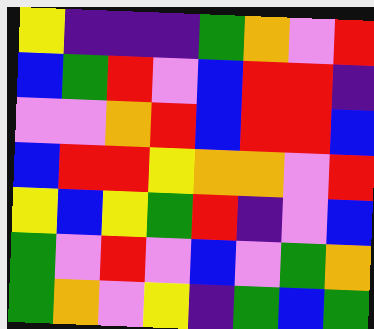[["yellow", "indigo", "indigo", "indigo", "green", "orange", "violet", "red"], ["blue", "green", "red", "violet", "blue", "red", "red", "indigo"], ["violet", "violet", "orange", "red", "blue", "red", "red", "blue"], ["blue", "red", "red", "yellow", "orange", "orange", "violet", "red"], ["yellow", "blue", "yellow", "green", "red", "indigo", "violet", "blue"], ["green", "violet", "red", "violet", "blue", "violet", "green", "orange"], ["green", "orange", "violet", "yellow", "indigo", "green", "blue", "green"]]